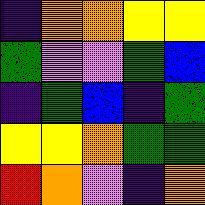[["indigo", "orange", "orange", "yellow", "yellow"], ["green", "violet", "violet", "green", "blue"], ["indigo", "green", "blue", "indigo", "green"], ["yellow", "yellow", "orange", "green", "green"], ["red", "orange", "violet", "indigo", "orange"]]